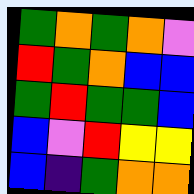[["green", "orange", "green", "orange", "violet"], ["red", "green", "orange", "blue", "blue"], ["green", "red", "green", "green", "blue"], ["blue", "violet", "red", "yellow", "yellow"], ["blue", "indigo", "green", "orange", "orange"]]